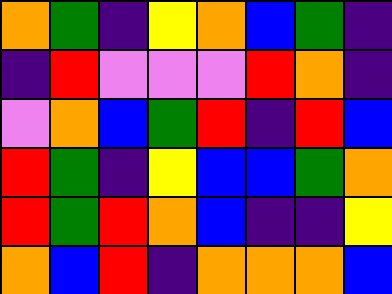[["orange", "green", "indigo", "yellow", "orange", "blue", "green", "indigo"], ["indigo", "red", "violet", "violet", "violet", "red", "orange", "indigo"], ["violet", "orange", "blue", "green", "red", "indigo", "red", "blue"], ["red", "green", "indigo", "yellow", "blue", "blue", "green", "orange"], ["red", "green", "red", "orange", "blue", "indigo", "indigo", "yellow"], ["orange", "blue", "red", "indigo", "orange", "orange", "orange", "blue"]]